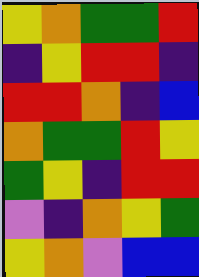[["yellow", "orange", "green", "green", "red"], ["indigo", "yellow", "red", "red", "indigo"], ["red", "red", "orange", "indigo", "blue"], ["orange", "green", "green", "red", "yellow"], ["green", "yellow", "indigo", "red", "red"], ["violet", "indigo", "orange", "yellow", "green"], ["yellow", "orange", "violet", "blue", "blue"]]